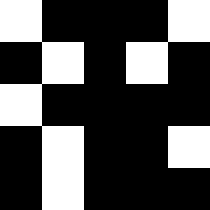[["white", "black", "black", "black", "white"], ["black", "white", "black", "white", "black"], ["white", "black", "black", "black", "black"], ["black", "white", "black", "black", "white"], ["black", "white", "black", "black", "black"]]